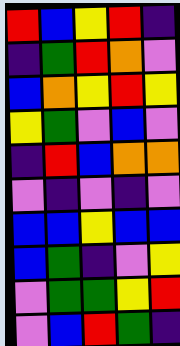[["red", "blue", "yellow", "red", "indigo"], ["indigo", "green", "red", "orange", "violet"], ["blue", "orange", "yellow", "red", "yellow"], ["yellow", "green", "violet", "blue", "violet"], ["indigo", "red", "blue", "orange", "orange"], ["violet", "indigo", "violet", "indigo", "violet"], ["blue", "blue", "yellow", "blue", "blue"], ["blue", "green", "indigo", "violet", "yellow"], ["violet", "green", "green", "yellow", "red"], ["violet", "blue", "red", "green", "indigo"]]